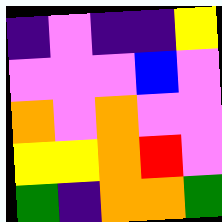[["indigo", "violet", "indigo", "indigo", "yellow"], ["violet", "violet", "violet", "blue", "violet"], ["orange", "violet", "orange", "violet", "violet"], ["yellow", "yellow", "orange", "red", "violet"], ["green", "indigo", "orange", "orange", "green"]]